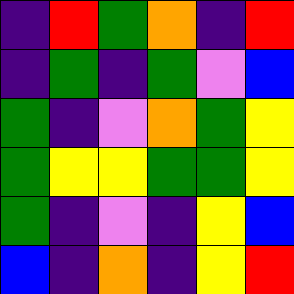[["indigo", "red", "green", "orange", "indigo", "red"], ["indigo", "green", "indigo", "green", "violet", "blue"], ["green", "indigo", "violet", "orange", "green", "yellow"], ["green", "yellow", "yellow", "green", "green", "yellow"], ["green", "indigo", "violet", "indigo", "yellow", "blue"], ["blue", "indigo", "orange", "indigo", "yellow", "red"]]